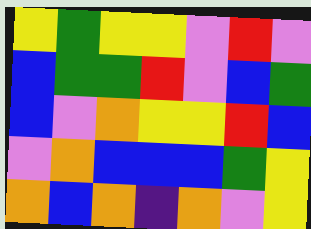[["yellow", "green", "yellow", "yellow", "violet", "red", "violet"], ["blue", "green", "green", "red", "violet", "blue", "green"], ["blue", "violet", "orange", "yellow", "yellow", "red", "blue"], ["violet", "orange", "blue", "blue", "blue", "green", "yellow"], ["orange", "blue", "orange", "indigo", "orange", "violet", "yellow"]]